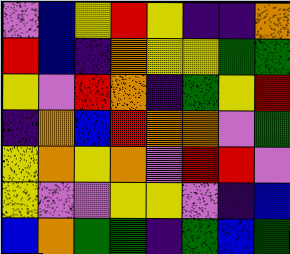[["violet", "blue", "yellow", "red", "yellow", "indigo", "indigo", "orange"], ["red", "blue", "indigo", "orange", "yellow", "yellow", "green", "green"], ["yellow", "violet", "red", "orange", "indigo", "green", "yellow", "red"], ["indigo", "orange", "blue", "red", "orange", "orange", "violet", "green"], ["yellow", "orange", "yellow", "orange", "violet", "red", "red", "violet"], ["yellow", "violet", "violet", "yellow", "yellow", "violet", "indigo", "blue"], ["blue", "orange", "green", "green", "indigo", "green", "blue", "green"]]